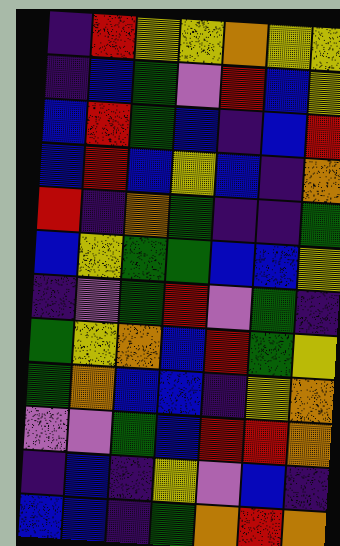[["indigo", "red", "yellow", "yellow", "orange", "yellow", "yellow"], ["indigo", "blue", "green", "violet", "red", "blue", "yellow"], ["blue", "red", "green", "blue", "indigo", "blue", "red"], ["blue", "red", "blue", "yellow", "blue", "indigo", "orange"], ["red", "indigo", "orange", "green", "indigo", "indigo", "green"], ["blue", "yellow", "green", "green", "blue", "blue", "yellow"], ["indigo", "violet", "green", "red", "violet", "green", "indigo"], ["green", "yellow", "orange", "blue", "red", "green", "yellow"], ["green", "orange", "blue", "blue", "indigo", "yellow", "orange"], ["violet", "violet", "green", "blue", "red", "red", "orange"], ["indigo", "blue", "indigo", "yellow", "violet", "blue", "indigo"], ["blue", "blue", "indigo", "green", "orange", "red", "orange"]]